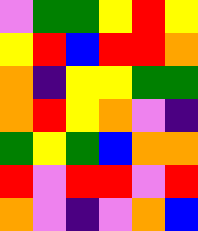[["violet", "green", "green", "yellow", "red", "yellow"], ["yellow", "red", "blue", "red", "red", "orange"], ["orange", "indigo", "yellow", "yellow", "green", "green"], ["orange", "red", "yellow", "orange", "violet", "indigo"], ["green", "yellow", "green", "blue", "orange", "orange"], ["red", "violet", "red", "red", "violet", "red"], ["orange", "violet", "indigo", "violet", "orange", "blue"]]